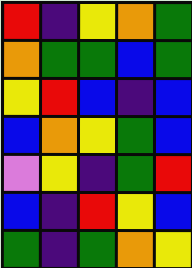[["red", "indigo", "yellow", "orange", "green"], ["orange", "green", "green", "blue", "green"], ["yellow", "red", "blue", "indigo", "blue"], ["blue", "orange", "yellow", "green", "blue"], ["violet", "yellow", "indigo", "green", "red"], ["blue", "indigo", "red", "yellow", "blue"], ["green", "indigo", "green", "orange", "yellow"]]